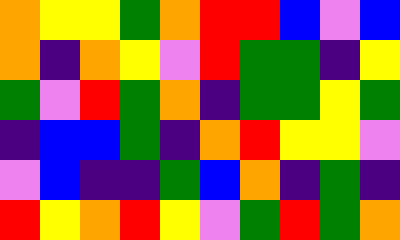[["orange", "yellow", "yellow", "green", "orange", "red", "red", "blue", "violet", "blue"], ["orange", "indigo", "orange", "yellow", "violet", "red", "green", "green", "indigo", "yellow"], ["green", "violet", "red", "green", "orange", "indigo", "green", "green", "yellow", "green"], ["indigo", "blue", "blue", "green", "indigo", "orange", "red", "yellow", "yellow", "violet"], ["violet", "blue", "indigo", "indigo", "green", "blue", "orange", "indigo", "green", "indigo"], ["red", "yellow", "orange", "red", "yellow", "violet", "green", "red", "green", "orange"]]